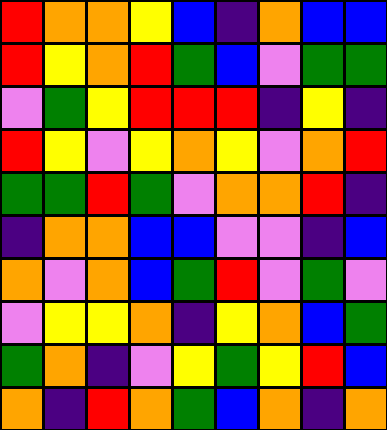[["red", "orange", "orange", "yellow", "blue", "indigo", "orange", "blue", "blue"], ["red", "yellow", "orange", "red", "green", "blue", "violet", "green", "green"], ["violet", "green", "yellow", "red", "red", "red", "indigo", "yellow", "indigo"], ["red", "yellow", "violet", "yellow", "orange", "yellow", "violet", "orange", "red"], ["green", "green", "red", "green", "violet", "orange", "orange", "red", "indigo"], ["indigo", "orange", "orange", "blue", "blue", "violet", "violet", "indigo", "blue"], ["orange", "violet", "orange", "blue", "green", "red", "violet", "green", "violet"], ["violet", "yellow", "yellow", "orange", "indigo", "yellow", "orange", "blue", "green"], ["green", "orange", "indigo", "violet", "yellow", "green", "yellow", "red", "blue"], ["orange", "indigo", "red", "orange", "green", "blue", "orange", "indigo", "orange"]]